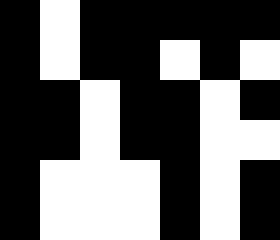[["black", "white", "black", "black", "black", "black", "black"], ["black", "white", "black", "black", "white", "black", "white"], ["black", "black", "white", "black", "black", "white", "black"], ["black", "black", "white", "black", "black", "white", "white"], ["black", "white", "white", "white", "black", "white", "black"], ["black", "white", "white", "white", "black", "white", "black"]]